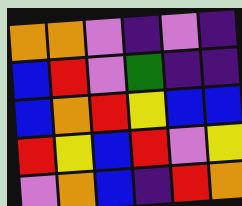[["orange", "orange", "violet", "indigo", "violet", "indigo"], ["blue", "red", "violet", "green", "indigo", "indigo"], ["blue", "orange", "red", "yellow", "blue", "blue"], ["red", "yellow", "blue", "red", "violet", "yellow"], ["violet", "orange", "blue", "indigo", "red", "orange"]]